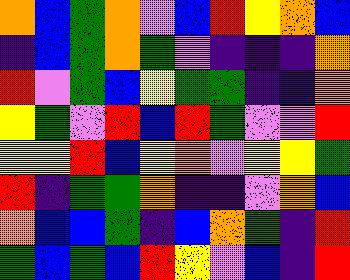[["orange", "blue", "green", "orange", "violet", "blue", "red", "yellow", "orange", "blue"], ["indigo", "blue", "green", "orange", "green", "violet", "indigo", "indigo", "indigo", "orange"], ["red", "violet", "green", "blue", "yellow", "green", "green", "indigo", "indigo", "orange"], ["yellow", "green", "violet", "red", "blue", "red", "green", "violet", "violet", "red"], ["yellow", "yellow", "red", "blue", "yellow", "orange", "violet", "yellow", "yellow", "green"], ["red", "indigo", "green", "green", "orange", "indigo", "indigo", "violet", "orange", "blue"], ["orange", "blue", "blue", "green", "indigo", "blue", "orange", "green", "indigo", "red"], ["green", "blue", "green", "blue", "red", "yellow", "violet", "blue", "indigo", "red"]]